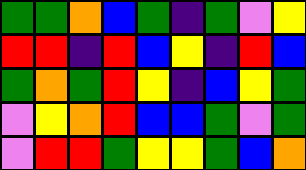[["green", "green", "orange", "blue", "green", "indigo", "green", "violet", "yellow"], ["red", "red", "indigo", "red", "blue", "yellow", "indigo", "red", "blue"], ["green", "orange", "green", "red", "yellow", "indigo", "blue", "yellow", "green"], ["violet", "yellow", "orange", "red", "blue", "blue", "green", "violet", "green"], ["violet", "red", "red", "green", "yellow", "yellow", "green", "blue", "orange"]]